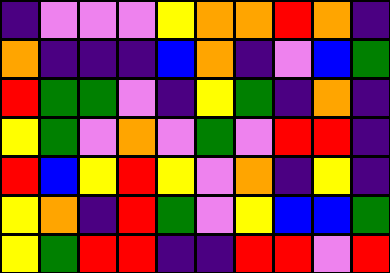[["indigo", "violet", "violet", "violet", "yellow", "orange", "orange", "red", "orange", "indigo"], ["orange", "indigo", "indigo", "indigo", "blue", "orange", "indigo", "violet", "blue", "green"], ["red", "green", "green", "violet", "indigo", "yellow", "green", "indigo", "orange", "indigo"], ["yellow", "green", "violet", "orange", "violet", "green", "violet", "red", "red", "indigo"], ["red", "blue", "yellow", "red", "yellow", "violet", "orange", "indigo", "yellow", "indigo"], ["yellow", "orange", "indigo", "red", "green", "violet", "yellow", "blue", "blue", "green"], ["yellow", "green", "red", "red", "indigo", "indigo", "red", "red", "violet", "red"]]